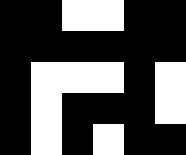[["black", "black", "white", "white", "black", "black"], ["black", "black", "black", "black", "black", "black"], ["black", "white", "white", "white", "black", "white"], ["black", "white", "black", "black", "black", "white"], ["black", "white", "black", "white", "black", "black"]]